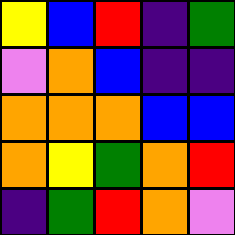[["yellow", "blue", "red", "indigo", "green"], ["violet", "orange", "blue", "indigo", "indigo"], ["orange", "orange", "orange", "blue", "blue"], ["orange", "yellow", "green", "orange", "red"], ["indigo", "green", "red", "orange", "violet"]]